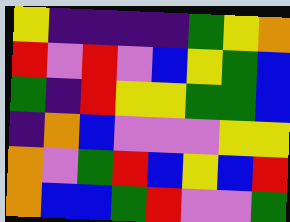[["yellow", "indigo", "indigo", "indigo", "indigo", "green", "yellow", "orange"], ["red", "violet", "red", "violet", "blue", "yellow", "green", "blue"], ["green", "indigo", "red", "yellow", "yellow", "green", "green", "blue"], ["indigo", "orange", "blue", "violet", "violet", "violet", "yellow", "yellow"], ["orange", "violet", "green", "red", "blue", "yellow", "blue", "red"], ["orange", "blue", "blue", "green", "red", "violet", "violet", "green"]]